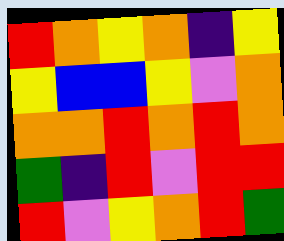[["red", "orange", "yellow", "orange", "indigo", "yellow"], ["yellow", "blue", "blue", "yellow", "violet", "orange"], ["orange", "orange", "red", "orange", "red", "orange"], ["green", "indigo", "red", "violet", "red", "red"], ["red", "violet", "yellow", "orange", "red", "green"]]